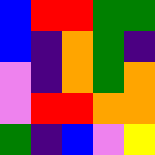[["blue", "red", "red", "green", "green"], ["blue", "indigo", "orange", "green", "indigo"], ["violet", "indigo", "orange", "green", "orange"], ["violet", "red", "red", "orange", "orange"], ["green", "indigo", "blue", "violet", "yellow"]]